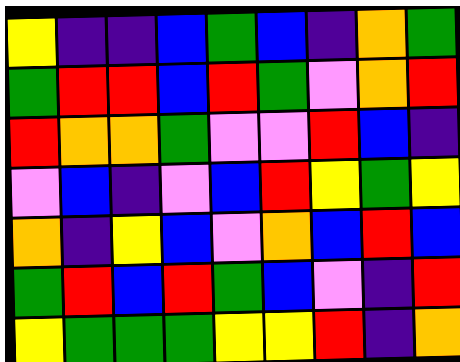[["yellow", "indigo", "indigo", "blue", "green", "blue", "indigo", "orange", "green"], ["green", "red", "red", "blue", "red", "green", "violet", "orange", "red"], ["red", "orange", "orange", "green", "violet", "violet", "red", "blue", "indigo"], ["violet", "blue", "indigo", "violet", "blue", "red", "yellow", "green", "yellow"], ["orange", "indigo", "yellow", "blue", "violet", "orange", "blue", "red", "blue"], ["green", "red", "blue", "red", "green", "blue", "violet", "indigo", "red"], ["yellow", "green", "green", "green", "yellow", "yellow", "red", "indigo", "orange"]]